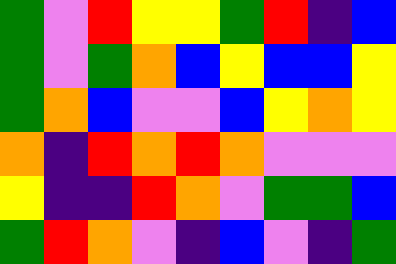[["green", "violet", "red", "yellow", "yellow", "green", "red", "indigo", "blue"], ["green", "violet", "green", "orange", "blue", "yellow", "blue", "blue", "yellow"], ["green", "orange", "blue", "violet", "violet", "blue", "yellow", "orange", "yellow"], ["orange", "indigo", "red", "orange", "red", "orange", "violet", "violet", "violet"], ["yellow", "indigo", "indigo", "red", "orange", "violet", "green", "green", "blue"], ["green", "red", "orange", "violet", "indigo", "blue", "violet", "indigo", "green"]]